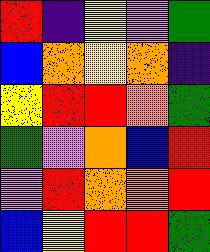[["red", "indigo", "yellow", "violet", "green"], ["blue", "orange", "yellow", "orange", "indigo"], ["yellow", "red", "red", "orange", "green"], ["green", "violet", "orange", "blue", "red"], ["violet", "red", "orange", "orange", "red"], ["blue", "yellow", "red", "red", "green"]]